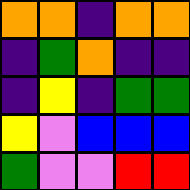[["orange", "orange", "indigo", "orange", "orange"], ["indigo", "green", "orange", "indigo", "indigo"], ["indigo", "yellow", "indigo", "green", "green"], ["yellow", "violet", "blue", "blue", "blue"], ["green", "violet", "violet", "red", "red"]]